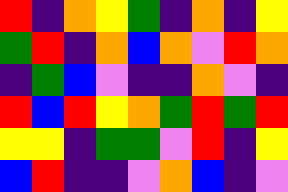[["red", "indigo", "orange", "yellow", "green", "indigo", "orange", "indigo", "yellow"], ["green", "red", "indigo", "orange", "blue", "orange", "violet", "red", "orange"], ["indigo", "green", "blue", "violet", "indigo", "indigo", "orange", "violet", "indigo"], ["red", "blue", "red", "yellow", "orange", "green", "red", "green", "red"], ["yellow", "yellow", "indigo", "green", "green", "violet", "red", "indigo", "yellow"], ["blue", "red", "indigo", "indigo", "violet", "orange", "blue", "indigo", "violet"]]